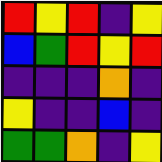[["red", "yellow", "red", "indigo", "yellow"], ["blue", "green", "red", "yellow", "red"], ["indigo", "indigo", "indigo", "orange", "indigo"], ["yellow", "indigo", "indigo", "blue", "indigo"], ["green", "green", "orange", "indigo", "yellow"]]